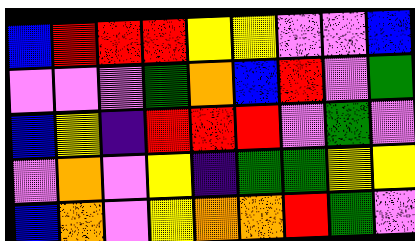[["blue", "red", "red", "red", "yellow", "yellow", "violet", "violet", "blue"], ["violet", "violet", "violet", "green", "orange", "blue", "red", "violet", "green"], ["blue", "yellow", "indigo", "red", "red", "red", "violet", "green", "violet"], ["violet", "orange", "violet", "yellow", "indigo", "green", "green", "yellow", "yellow"], ["blue", "orange", "violet", "yellow", "orange", "orange", "red", "green", "violet"]]